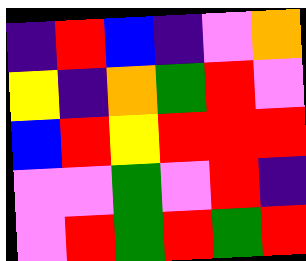[["indigo", "red", "blue", "indigo", "violet", "orange"], ["yellow", "indigo", "orange", "green", "red", "violet"], ["blue", "red", "yellow", "red", "red", "red"], ["violet", "violet", "green", "violet", "red", "indigo"], ["violet", "red", "green", "red", "green", "red"]]